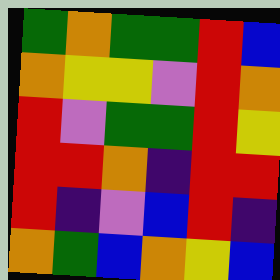[["green", "orange", "green", "green", "red", "blue"], ["orange", "yellow", "yellow", "violet", "red", "orange"], ["red", "violet", "green", "green", "red", "yellow"], ["red", "red", "orange", "indigo", "red", "red"], ["red", "indigo", "violet", "blue", "red", "indigo"], ["orange", "green", "blue", "orange", "yellow", "blue"]]